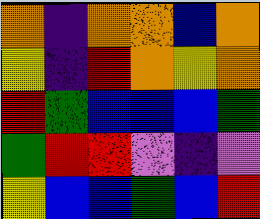[["orange", "indigo", "orange", "orange", "blue", "orange"], ["yellow", "indigo", "red", "orange", "yellow", "orange"], ["red", "green", "blue", "blue", "blue", "green"], ["green", "red", "red", "violet", "indigo", "violet"], ["yellow", "blue", "blue", "green", "blue", "red"]]